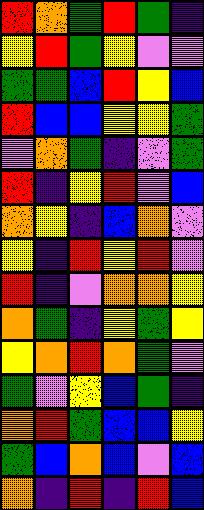[["red", "orange", "green", "red", "green", "indigo"], ["yellow", "red", "green", "yellow", "violet", "violet"], ["green", "green", "blue", "red", "yellow", "blue"], ["red", "blue", "blue", "yellow", "yellow", "green"], ["violet", "orange", "green", "indigo", "violet", "green"], ["red", "indigo", "yellow", "red", "violet", "blue"], ["orange", "yellow", "indigo", "blue", "orange", "violet"], ["yellow", "indigo", "red", "yellow", "red", "violet"], ["red", "indigo", "violet", "orange", "orange", "yellow"], ["orange", "green", "indigo", "yellow", "green", "yellow"], ["yellow", "orange", "red", "orange", "green", "violet"], ["green", "violet", "yellow", "blue", "green", "indigo"], ["orange", "red", "green", "blue", "blue", "yellow"], ["green", "blue", "orange", "blue", "violet", "blue"], ["orange", "indigo", "red", "indigo", "red", "blue"]]